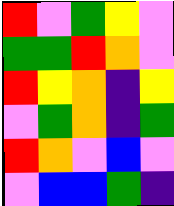[["red", "violet", "green", "yellow", "violet"], ["green", "green", "red", "orange", "violet"], ["red", "yellow", "orange", "indigo", "yellow"], ["violet", "green", "orange", "indigo", "green"], ["red", "orange", "violet", "blue", "violet"], ["violet", "blue", "blue", "green", "indigo"]]